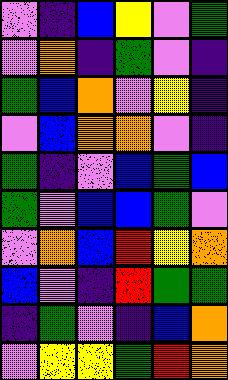[["violet", "indigo", "blue", "yellow", "violet", "green"], ["violet", "orange", "indigo", "green", "violet", "indigo"], ["green", "blue", "orange", "violet", "yellow", "indigo"], ["violet", "blue", "orange", "orange", "violet", "indigo"], ["green", "indigo", "violet", "blue", "green", "blue"], ["green", "violet", "blue", "blue", "green", "violet"], ["violet", "orange", "blue", "red", "yellow", "orange"], ["blue", "violet", "indigo", "red", "green", "green"], ["indigo", "green", "violet", "indigo", "blue", "orange"], ["violet", "yellow", "yellow", "green", "red", "orange"]]